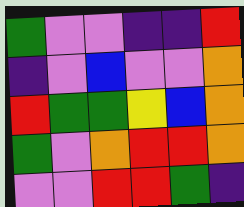[["green", "violet", "violet", "indigo", "indigo", "red"], ["indigo", "violet", "blue", "violet", "violet", "orange"], ["red", "green", "green", "yellow", "blue", "orange"], ["green", "violet", "orange", "red", "red", "orange"], ["violet", "violet", "red", "red", "green", "indigo"]]